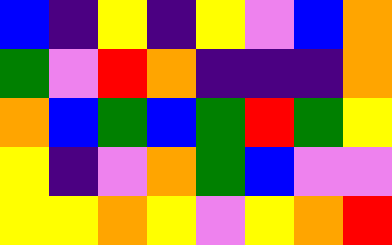[["blue", "indigo", "yellow", "indigo", "yellow", "violet", "blue", "orange"], ["green", "violet", "red", "orange", "indigo", "indigo", "indigo", "orange"], ["orange", "blue", "green", "blue", "green", "red", "green", "yellow"], ["yellow", "indigo", "violet", "orange", "green", "blue", "violet", "violet"], ["yellow", "yellow", "orange", "yellow", "violet", "yellow", "orange", "red"]]